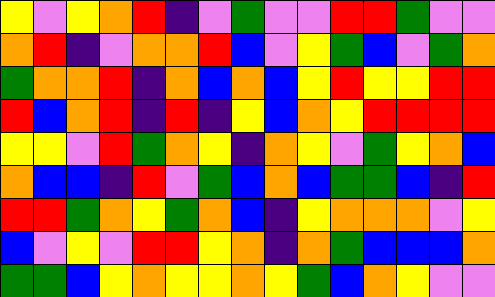[["yellow", "violet", "yellow", "orange", "red", "indigo", "violet", "green", "violet", "violet", "red", "red", "green", "violet", "violet"], ["orange", "red", "indigo", "violet", "orange", "orange", "red", "blue", "violet", "yellow", "green", "blue", "violet", "green", "orange"], ["green", "orange", "orange", "red", "indigo", "orange", "blue", "orange", "blue", "yellow", "red", "yellow", "yellow", "red", "red"], ["red", "blue", "orange", "red", "indigo", "red", "indigo", "yellow", "blue", "orange", "yellow", "red", "red", "red", "red"], ["yellow", "yellow", "violet", "red", "green", "orange", "yellow", "indigo", "orange", "yellow", "violet", "green", "yellow", "orange", "blue"], ["orange", "blue", "blue", "indigo", "red", "violet", "green", "blue", "orange", "blue", "green", "green", "blue", "indigo", "red"], ["red", "red", "green", "orange", "yellow", "green", "orange", "blue", "indigo", "yellow", "orange", "orange", "orange", "violet", "yellow"], ["blue", "violet", "yellow", "violet", "red", "red", "yellow", "orange", "indigo", "orange", "green", "blue", "blue", "blue", "orange"], ["green", "green", "blue", "yellow", "orange", "yellow", "yellow", "orange", "yellow", "green", "blue", "orange", "yellow", "violet", "violet"]]